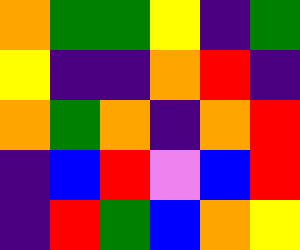[["orange", "green", "green", "yellow", "indigo", "green"], ["yellow", "indigo", "indigo", "orange", "red", "indigo"], ["orange", "green", "orange", "indigo", "orange", "red"], ["indigo", "blue", "red", "violet", "blue", "red"], ["indigo", "red", "green", "blue", "orange", "yellow"]]